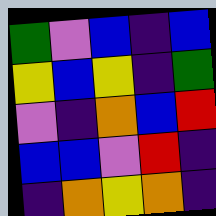[["green", "violet", "blue", "indigo", "blue"], ["yellow", "blue", "yellow", "indigo", "green"], ["violet", "indigo", "orange", "blue", "red"], ["blue", "blue", "violet", "red", "indigo"], ["indigo", "orange", "yellow", "orange", "indigo"]]